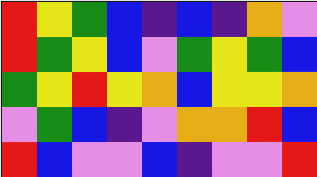[["red", "yellow", "green", "blue", "indigo", "blue", "indigo", "orange", "violet"], ["red", "green", "yellow", "blue", "violet", "green", "yellow", "green", "blue"], ["green", "yellow", "red", "yellow", "orange", "blue", "yellow", "yellow", "orange"], ["violet", "green", "blue", "indigo", "violet", "orange", "orange", "red", "blue"], ["red", "blue", "violet", "violet", "blue", "indigo", "violet", "violet", "red"]]